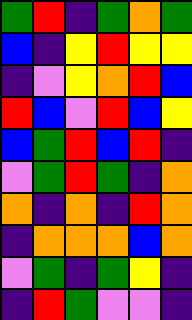[["green", "red", "indigo", "green", "orange", "green"], ["blue", "indigo", "yellow", "red", "yellow", "yellow"], ["indigo", "violet", "yellow", "orange", "red", "blue"], ["red", "blue", "violet", "red", "blue", "yellow"], ["blue", "green", "red", "blue", "red", "indigo"], ["violet", "green", "red", "green", "indigo", "orange"], ["orange", "indigo", "orange", "indigo", "red", "orange"], ["indigo", "orange", "orange", "orange", "blue", "orange"], ["violet", "green", "indigo", "green", "yellow", "indigo"], ["indigo", "red", "green", "violet", "violet", "indigo"]]